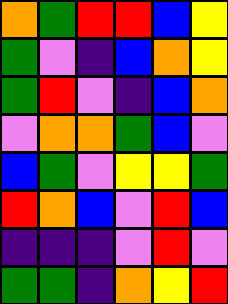[["orange", "green", "red", "red", "blue", "yellow"], ["green", "violet", "indigo", "blue", "orange", "yellow"], ["green", "red", "violet", "indigo", "blue", "orange"], ["violet", "orange", "orange", "green", "blue", "violet"], ["blue", "green", "violet", "yellow", "yellow", "green"], ["red", "orange", "blue", "violet", "red", "blue"], ["indigo", "indigo", "indigo", "violet", "red", "violet"], ["green", "green", "indigo", "orange", "yellow", "red"]]